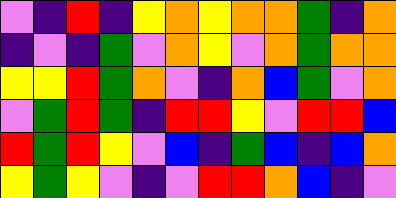[["violet", "indigo", "red", "indigo", "yellow", "orange", "yellow", "orange", "orange", "green", "indigo", "orange"], ["indigo", "violet", "indigo", "green", "violet", "orange", "yellow", "violet", "orange", "green", "orange", "orange"], ["yellow", "yellow", "red", "green", "orange", "violet", "indigo", "orange", "blue", "green", "violet", "orange"], ["violet", "green", "red", "green", "indigo", "red", "red", "yellow", "violet", "red", "red", "blue"], ["red", "green", "red", "yellow", "violet", "blue", "indigo", "green", "blue", "indigo", "blue", "orange"], ["yellow", "green", "yellow", "violet", "indigo", "violet", "red", "red", "orange", "blue", "indigo", "violet"]]